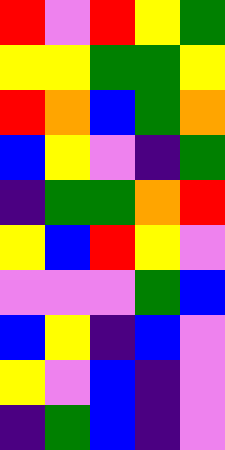[["red", "violet", "red", "yellow", "green"], ["yellow", "yellow", "green", "green", "yellow"], ["red", "orange", "blue", "green", "orange"], ["blue", "yellow", "violet", "indigo", "green"], ["indigo", "green", "green", "orange", "red"], ["yellow", "blue", "red", "yellow", "violet"], ["violet", "violet", "violet", "green", "blue"], ["blue", "yellow", "indigo", "blue", "violet"], ["yellow", "violet", "blue", "indigo", "violet"], ["indigo", "green", "blue", "indigo", "violet"]]